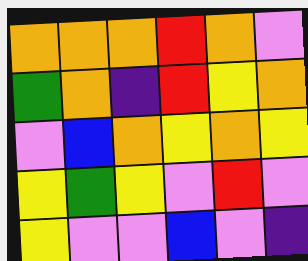[["orange", "orange", "orange", "red", "orange", "violet"], ["green", "orange", "indigo", "red", "yellow", "orange"], ["violet", "blue", "orange", "yellow", "orange", "yellow"], ["yellow", "green", "yellow", "violet", "red", "violet"], ["yellow", "violet", "violet", "blue", "violet", "indigo"]]